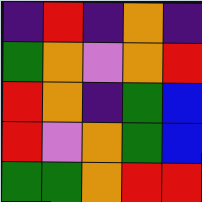[["indigo", "red", "indigo", "orange", "indigo"], ["green", "orange", "violet", "orange", "red"], ["red", "orange", "indigo", "green", "blue"], ["red", "violet", "orange", "green", "blue"], ["green", "green", "orange", "red", "red"]]